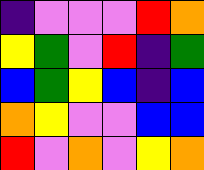[["indigo", "violet", "violet", "violet", "red", "orange"], ["yellow", "green", "violet", "red", "indigo", "green"], ["blue", "green", "yellow", "blue", "indigo", "blue"], ["orange", "yellow", "violet", "violet", "blue", "blue"], ["red", "violet", "orange", "violet", "yellow", "orange"]]